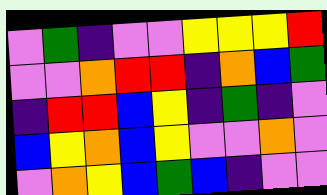[["violet", "green", "indigo", "violet", "violet", "yellow", "yellow", "yellow", "red"], ["violet", "violet", "orange", "red", "red", "indigo", "orange", "blue", "green"], ["indigo", "red", "red", "blue", "yellow", "indigo", "green", "indigo", "violet"], ["blue", "yellow", "orange", "blue", "yellow", "violet", "violet", "orange", "violet"], ["violet", "orange", "yellow", "blue", "green", "blue", "indigo", "violet", "violet"]]